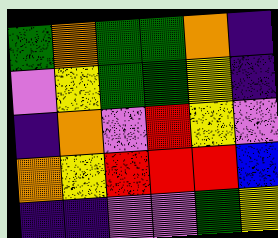[["green", "orange", "green", "green", "orange", "indigo"], ["violet", "yellow", "green", "green", "yellow", "indigo"], ["indigo", "orange", "violet", "red", "yellow", "violet"], ["orange", "yellow", "red", "red", "red", "blue"], ["indigo", "indigo", "violet", "violet", "green", "yellow"]]